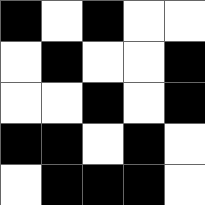[["black", "white", "black", "white", "white"], ["white", "black", "white", "white", "black"], ["white", "white", "black", "white", "black"], ["black", "black", "white", "black", "white"], ["white", "black", "black", "black", "white"]]